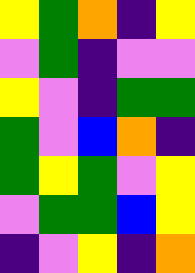[["yellow", "green", "orange", "indigo", "yellow"], ["violet", "green", "indigo", "violet", "violet"], ["yellow", "violet", "indigo", "green", "green"], ["green", "violet", "blue", "orange", "indigo"], ["green", "yellow", "green", "violet", "yellow"], ["violet", "green", "green", "blue", "yellow"], ["indigo", "violet", "yellow", "indigo", "orange"]]